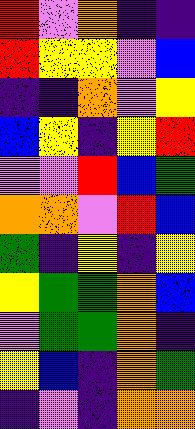[["red", "violet", "orange", "indigo", "indigo"], ["red", "yellow", "yellow", "violet", "blue"], ["indigo", "indigo", "orange", "violet", "yellow"], ["blue", "yellow", "indigo", "yellow", "red"], ["violet", "violet", "red", "blue", "green"], ["orange", "orange", "violet", "red", "blue"], ["green", "indigo", "yellow", "indigo", "yellow"], ["yellow", "green", "green", "orange", "blue"], ["violet", "green", "green", "orange", "indigo"], ["yellow", "blue", "indigo", "orange", "green"], ["indigo", "violet", "indigo", "orange", "orange"]]